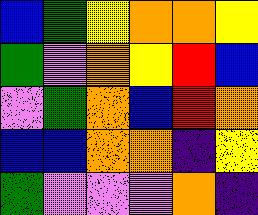[["blue", "green", "yellow", "orange", "orange", "yellow"], ["green", "violet", "orange", "yellow", "red", "blue"], ["violet", "green", "orange", "blue", "red", "orange"], ["blue", "blue", "orange", "orange", "indigo", "yellow"], ["green", "violet", "violet", "violet", "orange", "indigo"]]